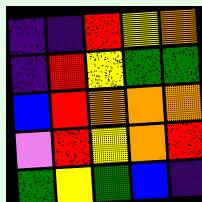[["indigo", "indigo", "red", "yellow", "orange"], ["indigo", "red", "yellow", "green", "green"], ["blue", "red", "orange", "orange", "orange"], ["violet", "red", "yellow", "orange", "red"], ["green", "yellow", "green", "blue", "indigo"]]